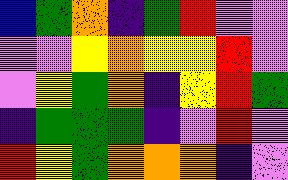[["blue", "green", "orange", "indigo", "green", "red", "violet", "violet"], ["violet", "violet", "yellow", "orange", "yellow", "yellow", "red", "violet"], ["violet", "yellow", "green", "orange", "indigo", "yellow", "red", "green"], ["indigo", "green", "green", "green", "indigo", "violet", "red", "violet"], ["red", "yellow", "green", "orange", "orange", "orange", "indigo", "violet"]]